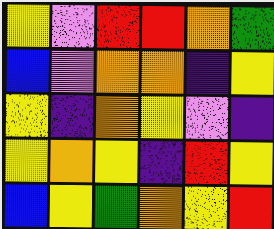[["yellow", "violet", "red", "red", "orange", "green"], ["blue", "violet", "orange", "orange", "indigo", "yellow"], ["yellow", "indigo", "orange", "yellow", "violet", "indigo"], ["yellow", "orange", "yellow", "indigo", "red", "yellow"], ["blue", "yellow", "green", "orange", "yellow", "red"]]